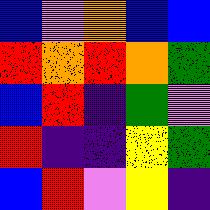[["blue", "violet", "orange", "blue", "blue"], ["red", "orange", "red", "orange", "green"], ["blue", "red", "indigo", "green", "violet"], ["red", "indigo", "indigo", "yellow", "green"], ["blue", "red", "violet", "yellow", "indigo"]]